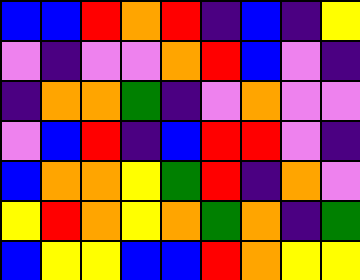[["blue", "blue", "red", "orange", "red", "indigo", "blue", "indigo", "yellow"], ["violet", "indigo", "violet", "violet", "orange", "red", "blue", "violet", "indigo"], ["indigo", "orange", "orange", "green", "indigo", "violet", "orange", "violet", "violet"], ["violet", "blue", "red", "indigo", "blue", "red", "red", "violet", "indigo"], ["blue", "orange", "orange", "yellow", "green", "red", "indigo", "orange", "violet"], ["yellow", "red", "orange", "yellow", "orange", "green", "orange", "indigo", "green"], ["blue", "yellow", "yellow", "blue", "blue", "red", "orange", "yellow", "yellow"]]